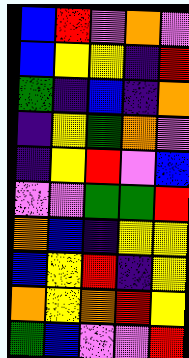[["blue", "red", "violet", "orange", "violet"], ["blue", "yellow", "yellow", "indigo", "red"], ["green", "indigo", "blue", "indigo", "orange"], ["indigo", "yellow", "green", "orange", "violet"], ["indigo", "yellow", "red", "violet", "blue"], ["violet", "violet", "green", "green", "red"], ["orange", "blue", "indigo", "yellow", "yellow"], ["blue", "yellow", "red", "indigo", "yellow"], ["orange", "yellow", "orange", "red", "yellow"], ["green", "blue", "violet", "violet", "red"]]